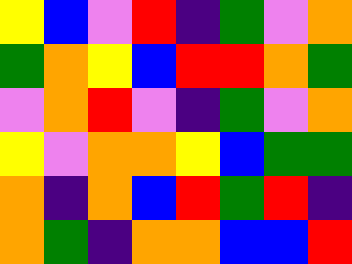[["yellow", "blue", "violet", "red", "indigo", "green", "violet", "orange"], ["green", "orange", "yellow", "blue", "red", "red", "orange", "green"], ["violet", "orange", "red", "violet", "indigo", "green", "violet", "orange"], ["yellow", "violet", "orange", "orange", "yellow", "blue", "green", "green"], ["orange", "indigo", "orange", "blue", "red", "green", "red", "indigo"], ["orange", "green", "indigo", "orange", "orange", "blue", "blue", "red"]]